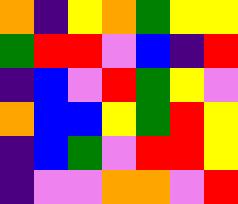[["orange", "indigo", "yellow", "orange", "green", "yellow", "yellow"], ["green", "red", "red", "violet", "blue", "indigo", "red"], ["indigo", "blue", "violet", "red", "green", "yellow", "violet"], ["orange", "blue", "blue", "yellow", "green", "red", "yellow"], ["indigo", "blue", "green", "violet", "red", "red", "yellow"], ["indigo", "violet", "violet", "orange", "orange", "violet", "red"]]